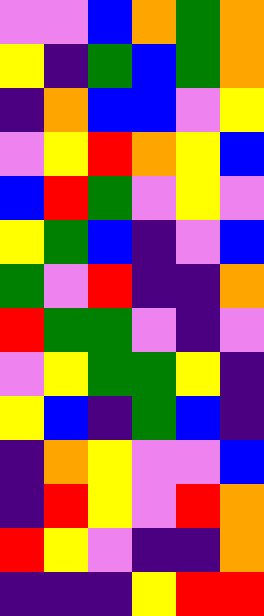[["violet", "violet", "blue", "orange", "green", "orange"], ["yellow", "indigo", "green", "blue", "green", "orange"], ["indigo", "orange", "blue", "blue", "violet", "yellow"], ["violet", "yellow", "red", "orange", "yellow", "blue"], ["blue", "red", "green", "violet", "yellow", "violet"], ["yellow", "green", "blue", "indigo", "violet", "blue"], ["green", "violet", "red", "indigo", "indigo", "orange"], ["red", "green", "green", "violet", "indigo", "violet"], ["violet", "yellow", "green", "green", "yellow", "indigo"], ["yellow", "blue", "indigo", "green", "blue", "indigo"], ["indigo", "orange", "yellow", "violet", "violet", "blue"], ["indigo", "red", "yellow", "violet", "red", "orange"], ["red", "yellow", "violet", "indigo", "indigo", "orange"], ["indigo", "indigo", "indigo", "yellow", "red", "red"]]